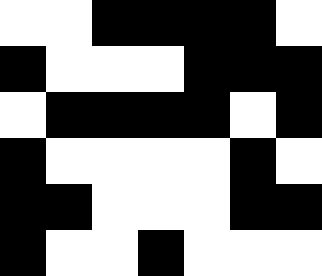[["white", "white", "black", "black", "black", "black", "white"], ["black", "white", "white", "white", "black", "black", "black"], ["white", "black", "black", "black", "black", "white", "black"], ["black", "white", "white", "white", "white", "black", "white"], ["black", "black", "white", "white", "white", "black", "black"], ["black", "white", "white", "black", "white", "white", "white"]]